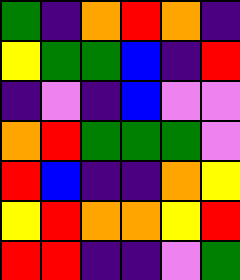[["green", "indigo", "orange", "red", "orange", "indigo"], ["yellow", "green", "green", "blue", "indigo", "red"], ["indigo", "violet", "indigo", "blue", "violet", "violet"], ["orange", "red", "green", "green", "green", "violet"], ["red", "blue", "indigo", "indigo", "orange", "yellow"], ["yellow", "red", "orange", "orange", "yellow", "red"], ["red", "red", "indigo", "indigo", "violet", "green"]]